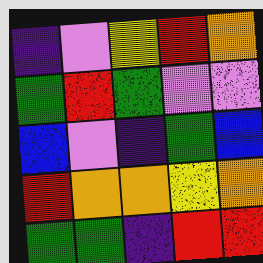[["indigo", "violet", "yellow", "red", "orange"], ["green", "red", "green", "violet", "violet"], ["blue", "violet", "indigo", "green", "blue"], ["red", "orange", "orange", "yellow", "orange"], ["green", "green", "indigo", "red", "red"]]